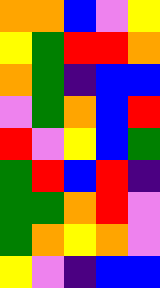[["orange", "orange", "blue", "violet", "yellow"], ["yellow", "green", "red", "red", "orange"], ["orange", "green", "indigo", "blue", "blue"], ["violet", "green", "orange", "blue", "red"], ["red", "violet", "yellow", "blue", "green"], ["green", "red", "blue", "red", "indigo"], ["green", "green", "orange", "red", "violet"], ["green", "orange", "yellow", "orange", "violet"], ["yellow", "violet", "indigo", "blue", "blue"]]